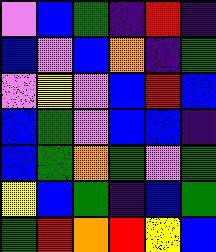[["violet", "blue", "green", "indigo", "red", "indigo"], ["blue", "violet", "blue", "orange", "indigo", "green"], ["violet", "yellow", "violet", "blue", "red", "blue"], ["blue", "green", "violet", "blue", "blue", "indigo"], ["blue", "green", "orange", "green", "violet", "green"], ["yellow", "blue", "green", "indigo", "blue", "green"], ["green", "red", "orange", "red", "yellow", "blue"]]